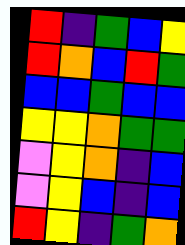[["red", "indigo", "green", "blue", "yellow"], ["red", "orange", "blue", "red", "green"], ["blue", "blue", "green", "blue", "blue"], ["yellow", "yellow", "orange", "green", "green"], ["violet", "yellow", "orange", "indigo", "blue"], ["violet", "yellow", "blue", "indigo", "blue"], ["red", "yellow", "indigo", "green", "orange"]]